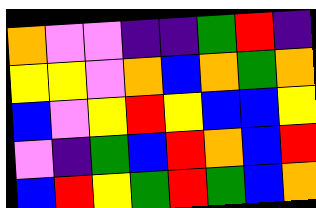[["orange", "violet", "violet", "indigo", "indigo", "green", "red", "indigo"], ["yellow", "yellow", "violet", "orange", "blue", "orange", "green", "orange"], ["blue", "violet", "yellow", "red", "yellow", "blue", "blue", "yellow"], ["violet", "indigo", "green", "blue", "red", "orange", "blue", "red"], ["blue", "red", "yellow", "green", "red", "green", "blue", "orange"]]